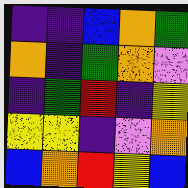[["indigo", "indigo", "blue", "orange", "green"], ["orange", "indigo", "green", "orange", "violet"], ["indigo", "green", "red", "indigo", "yellow"], ["yellow", "yellow", "indigo", "violet", "orange"], ["blue", "orange", "red", "yellow", "blue"]]